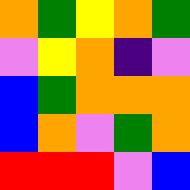[["orange", "green", "yellow", "orange", "green"], ["violet", "yellow", "orange", "indigo", "violet"], ["blue", "green", "orange", "orange", "orange"], ["blue", "orange", "violet", "green", "orange"], ["red", "red", "red", "violet", "blue"]]